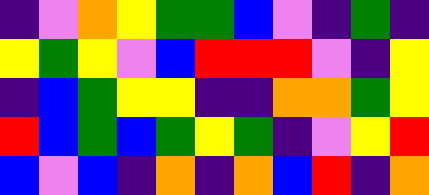[["indigo", "violet", "orange", "yellow", "green", "green", "blue", "violet", "indigo", "green", "indigo"], ["yellow", "green", "yellow", "violet", "blue", "red", "red", "red", "violet", "indigo", "yellow"], ["indigo", "blue", "green", "yellow", "yellow", "indigo", "indigo", "orange", "orange", "green", "yellow"], ["red", "blue", "green", "blue", "green", "yellow", "green", "indigo", "violet", "yellow", "red"], ["blue", "violet", "blue", "indigo", "orange", "indigo", "orange", "blue", "red", "indigo", "orange"]]